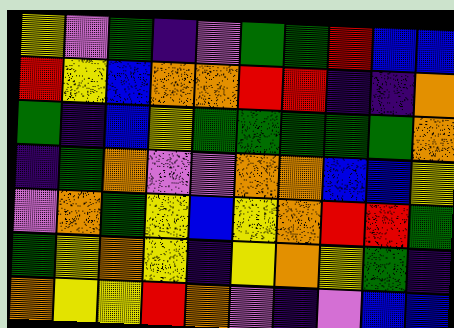[["yellow", "violet", "green", "indigo", "violet", "green", "green", "red", "blue", "blue"], ["red", "yellow", "blue", "orange", "orange", "red", "red", "indigo", "indigo", "orange"], ["green", "indigo", "blue", "yellow", "green", "green", "green", "green", "green", "orange"], ["indigo", "green", "orange", "violet", "violet", "orange", "orange", "blue", "blue", "yellow"], ["violet", "orange", "green", "yellow", "blue", "yellow", "orange", "red", "red", "green"], ["green", "yellow", "orange", "yellow", "indigo", "yellow", "orange", "yellow", "green", "indigo"], ["orange", "yellow", "yellow", "red", "orange", "violet", "indigo", "violet", "blue", "blue"]]